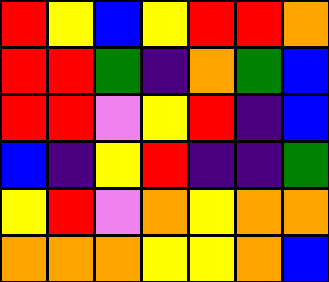[["red", "yellow", "blue", "yellow", "red", "red", "orange"], ["red", "red", "green", "indigo", "orange", "green", "blue"], ["red", "red", "violet", "yellow", "red", "indigo", "blue"], ["blue", "indigo", "yellow", "red", "indigo", "indigo", "green"], ["yellow", "red", "violet", "orange", "yellow", "orange", "orange"], ["orange", "orange", "orange", "yellow", "yellow", "orange", "blue"]]